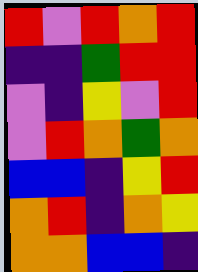[["red", "violet", "red", "orange", "red"], ["indigo", "indigo", "green", "red", "red"], ["violet", "indigo", "yellow", "violet", "red"], ["violet", "red", "orange", "green", "orange"], ["blue", "blue", "indigo", "yellow", "red"], ["orange", "red", "indigo", "orange", "yellow"], ["orange", "orange", "blue", "blue", "indigo"]]